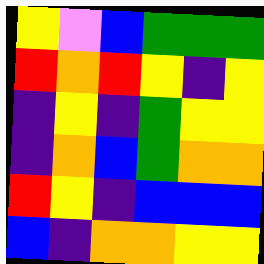[["yellow", "violet", "blue", "green", "green", "green"], ["red", "orange", "red", "yellow", "indigo", "yellow"], ["indigo", "yellow", "indigo", "green", "yellow", "yellow"], ["indigo", "orange", "blue", "green", "orange", "orange"], ["red", "yellow", "indigo", "blue", "blue", "blue"], ["blue", "indigo", "orange", "orange", "yellow", "yellow"]]